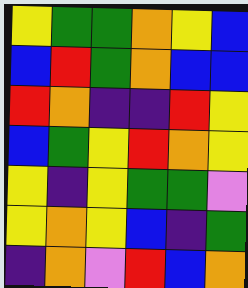[["yellow", "green", "green", "orange", "yellow", "blue"], ["blue", "red", "green", "orange", "blue", "blue"], ["red", "orange", "indigo", "indigo", "red", "yellow"], ["blue", "green", "yellow", "red", "orange", "yellow"], ["yellow", "indigo", "yellow", "green", "green", "violet"], ["yellow", "orange", "yellow", "blue", "indigo", "green"], ["indigo", "orange", "violet", "red", "blue", "orange"]]